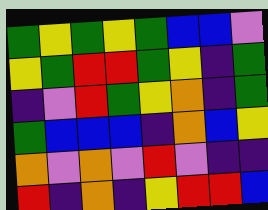[["green", "yellow", "green", "yellow", "green", "blue", "blue", "violet"], ["yellow", "green", "red", "red", "green", "yellow", "indigo", "green"], ["indigo", "violet", "red", "green", "yellow", "orange", "indigo", "green"], ["green", "blue", "blue", "blue", "indigo", "orange", "blue", "yellow"], ["orange", "violet", "orange", "violet", "red", "violet", "indigo", "indigo"], ["red", "indigo", "orange", "indigo", "yellow", "red", "red", "blue"]]